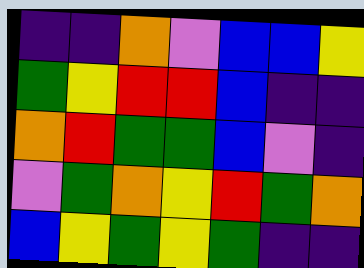[["indigo", "indigo", "orange", "violet", "blue", "blue", "yellow"], ["green", "yellow", "red", "red", "blue", "indigo", "indigo"], ["orange", "red", "green", "green", "blue", "violet", "indigo"], ["violet", "green", "orange", "yellow", "red", "green", "orange"], ["blue", "yellow", "green", "yellow", "green", "indigo", "indigo"]]